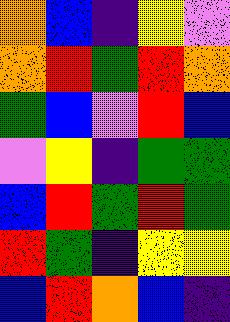[["orange", "blue", "indigo", "yellow", "violet"], ["orange", "red", "green", "red", "orange"], ["green", "blue", "violet", "red", "blue"], ["violet", "yellow", "indigo", "green", "green"], ["blue", "red", "green", "red", "green"], ["red", "green", "indigo", "yellow", "yellow"], ["blue", "red", "orange", "blue", "indigo"]]